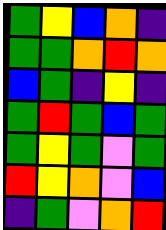[["green", "yellow", "blue", "orange", "indigo"], ["green", "green", "orange", "red", "orange"], ["blue", "green", "indigo", "yellow", "indigo"], ["green", "red", "green", "blue", "green"], ["green", "yellow", "green", "violet", "green"], ["red", "yellow", "orange", "violet", "blue"], ["indigo", "green", "violet", "orange", "red"]]